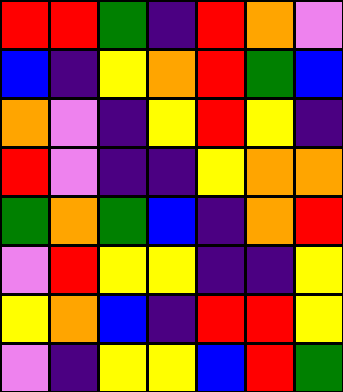[["red", "red", "green", "indigo", "red", "orange", "violet"], ["blue", "indigo", "yellow", "orange", "red", "green", "blue"], ["orange", "violet", "indigo", "yellow", "red", "yellow", "indigo"], ["red", "violet", "indigo", "indigo", "yellow", "orange", "orange"], ["green", "orange", "green", "blue", "indigo", "orange", "red"], ["violet", "red", "yellow", "yellow", "indigo", "indigo", "yellow"], ["yellow", "orange", "blue", "indigo", "red", "red", "yellow"], ["violet", "indigo", "yellow", "yellow", "blue", "red", "green"]]